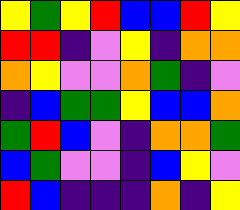[["yellow", "green", "yellow", "red", "blue", "blue", "red", "yellow"], ["red", "red", "indigo", "violet", "yellow", "indigo", "orange", "orange"], ["orange", "yellow", "violet", "violet", "orange", "green", "indigo", "violet"], ["indigo", "blue", "green", "green", "yellow", "blue", "blue", "orange"], ["green", "red", "blue", "violet", "indigo", "orange", "orange", "green"], ["blue", "green", "violet", "violet", "indigo", "blue", "yellow", "violet"], ["red", "blue", "indigo", "indigo", "indigo", "orange", "indigo", "yellow"]]